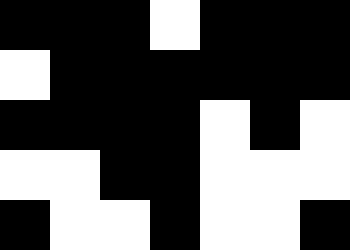[["black", "black", "black", "white", "black", "black", "black"], ["white", "black", "black", "black", "black", "black", "black"], ["black", "black", "black", "black", "white", "black", "white"], ["white", "white", "black", "black", "white", "white", "white"], ["black", "white", "white", "black", "white", "white", "black"]]